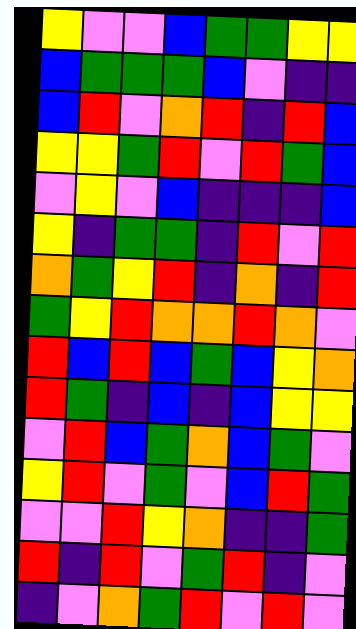[["yellow", "violet", "violet", "blue", "green", "green", "yellow", "yellow"], ["blue", "green", "green", "green", "blue", "violet", "indigo", "indigo"], ["blue", "red", "violet", "orange", "red", "indigo", "red", "blue"], ["yellow", "yellow", "green", "red", "violet", "red", "green", "blue"], ["violet", "yellow", "violet", "blue", "indigo", "indigo", "indigo", "blue"], ["yellow", "indigo", "green", "green", "indigo", "red", "violet", "red"], ["orange", "green", "yellow", "red", "indigo", "orange", "indigo", "red"], ["green", "yellow", "red", "orange", "orange", "red", "orange", "violet"], ["red", "blue", "red", "blue", "green", "blue", "yellow", "orange"], ["red", "green", "indigo", "blue", "indigo", "blue", "yellow", "yellow"], ["violet", "red", "blue", "green", "orange", "blue", "green", "violet"], ["yellow", "red", "violet", "green", "violet", "blue", "red", "green"], ["violet", "violet", "red", "yellow", "orange", "indigo", "indigo", "green"], ["red", "indigo", "red", "violet", "green", "red", "indigo", "violet"], ["indigo", "violet", "orange", "green", "red", "violet", "red", "violet"]]